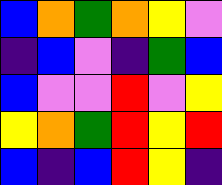[["blue", "orange", "green", "orange", "yellow", "violet"], ["indigo", "blue", "violet", "indigo", "green", "blue"], ["blue", "violet", "violet", "red", "violet", "yellow"], ["yellow", "orange", "green", "red", "yellow", "red"], ["blue", "indigo", "blue", "red", "yellow", "indigo"]]